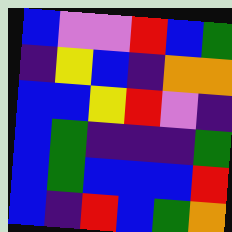[["blue", "violet", "violet", "red", "blue", "green"], ["indigo", "yellow", "blue", "indigo", "orange", "orange"], ["blue", "blue", "yellow", "red", "violet", "indigo"], ["blue", "green", "indigo", "indigo", "indigo", "green"], ["blue", "green", "blue", "blue", "blue", "red"], ["blue", "indigo", "red", "blue", "green", "orange"]]